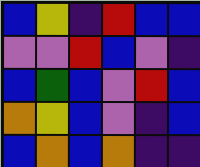[["blue", "yellow", "indigo", "red", "blue", "blue"], ["violet", "violet", "red", "blue", "violet", "indigo"], ["blue", "green", "blue", "violet", "red", "blue"], ["orange", "yellow", "blue", "violet", "indigo", "blue"], ["blue", "orange", "blue", "orange", "indigo", "indigo"]]